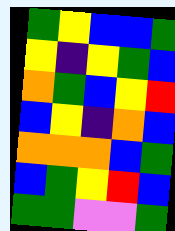[["green", "yellow", "blue", "blue", "green"], ["yellow", "indigo", "yellow", "green", "blue"], ["orange", "green", "blue", "yellow", "red"], ["blue", "yellow", "indigo", "orange", "blue"], ["orange", "orange", "orange", "blue", "green"], ["blue", "green", "yellow", "red", "blue"], ["green", "green", "violet", "violet", "green"]]